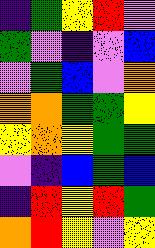[["indigo", "green", "yellow", "red", "violet"], ["green", "violet", "indigo", "violet", "blue"], ["violet", "green", "blue", "violet", "orange"], ["orange", "orange", "green", "green", "yellow"], ["yellow", "orange", "yellow", "green", "green"], ["violet", "indigo", "blue", "green", "blue"], ["indigo", "red", "yellow", "red", "green"], ["orange", "red", "yellow", "violet", "yellow"]]